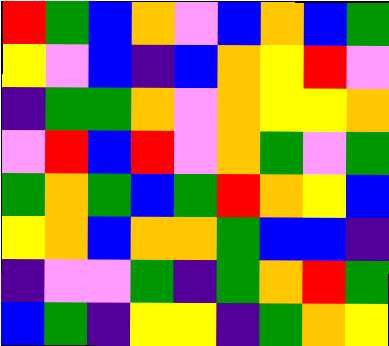[["red", "green", "blue", "orange", "violet", "blue", "orange", "blue", "green"], ["yellow", "violet", "blue", "indigo", "blue", "orange", "yellow", "red", "violet"], ["indigo", "green", "green", "orange", "violet", "orange", "yellow", "yellow", "orange"], ["violet", "red", "blue", "red", "violet", "orange", "green", "violet", "green"], ["green", "orange", "green", "blue", "green", "red", "orange", "yellow", "blue"], ["yellow", "orange", "blue", "orange", "orange", "green", "blue", "blue", "indigo"], ["indigo", "violet", "violet", "green", "indigo", "green", "orange", "red", "green"], ["blue", "green", "indigo", "yellow", "yellow", "indigo", "green", "orange", "yellow"]]